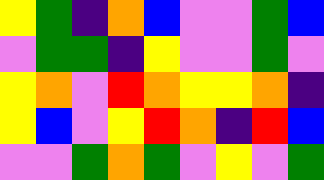[["yellow", "green", "indigo", "orange", "blue", "violet", "violet", "green", "blue"], ["violet", "green", "green", "indigo", "yellow", "violet", "violet", "green", "violet"], ["yellow", "orange", "violet", "red", "orange", "yellow", "yellow", "orange", "indigo"], ["yellow", "blue", "violet", "yellow", "red", "orange", "indigo", "red", "blue"], ["violet", "violet", "green", "orange", "green", "violet", "yellow", "violet", "green"]]